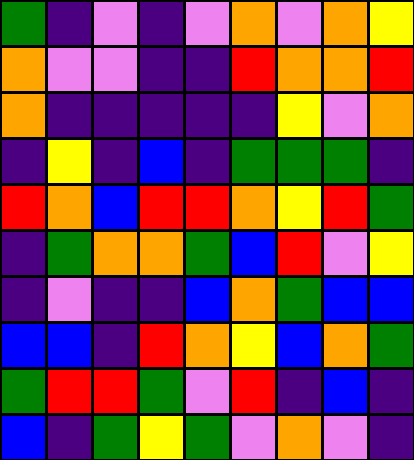[["green", "indigo", "violet", "indigo", "violet", "orange", "violet", "orange", "yellow"], ["orange", "violet", "violet", "indigo", "indigo", "red", "orange", "orange", "red"], ["orange", "indigo", "indigo", "indigo", "indigo", "indigo", "yellow", "violet", "orange"], ["indigo", "yellow", "indigo", "blue", "indigo", "green", "green", "green", "indigo"], ["red", "orange", "blue", "red", "red", "orange", "yellow", "red", "green"], ["indigo", "green", "orange", "orange", "green", "blue", "red", "violet", "yellow"], ["indigo", "violet", "indigo", "indigo", "blue", "orange", "green", "blue", "blue"], ["blue", "blue", "indigo", "red", "orange", "yellow", "blue", "orange", "green"], ["green", "red", "red", "green", "violet", "red", "indigo", "blue", "indigo"], ["blue", "indigo", "green", "yellow", "green", "violet", "orange", "violet", "indigo"]]